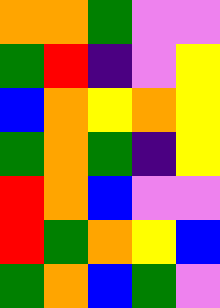[["orange", "orange", "green", "violet", "violet"], ["green", "red", "indigo", "violet", "yellow"], ["blue", "orange", "yellow", "orange", "yellow"], ["green", "orange", "green", "indigo", "yellow"], ["red", "orange", "blue", "violet", "violet"], ["red", "green", "orange", "yellow", "blue"], ["green", "orange", "blue", "green", "violet"]]